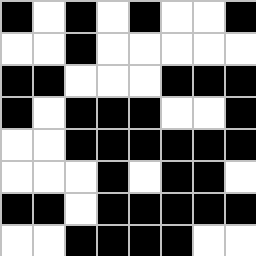[["black", "white", "black", "white", "black", "white", "white", "black"], ["white", "white", "black", "white", "white", "white", "white", "white"], ["black", "black", "white", "white", "white", "black", "black", "black"], ["black", "white", "black", "black", "black", "white", "white", "black"], ["white", "white", "black", "black", "black", "black", "black", "black"], ["white", "white", "white", "black", "white", "black", "black", "white"], ["black", "black", "white", "black", "black", "black", "black", "black"], ["white", "white", "black", "black", "black", "black", "white", "white"]]